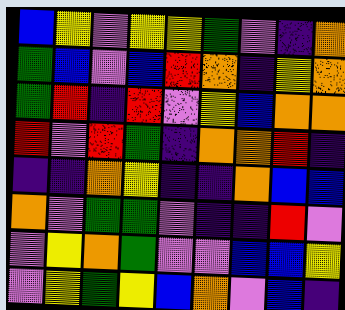[["blue", "yellow", "violet", "yellow", "yellow", "green", "violet", "indigo", "orange"], ["green", "blue", "violet", "blue", "red", "orange", "indigo", "yellow", "orange"], ["green", "red", "indigo", "red", "violet", "yellow", "blue", "orange", "orange"], ["red", "violet", "red", "green", "indigo", "orange", "orange", "red", "indigo"], ["indigo", "indigo", "orange", "yellow", "indigo", "indigo", "orange", "blue", "blue"], ["orange", "violet", "green", "green", "violet", "indigo", "indigo", "red", "violet"], ["violet", "yellow", "orange", "green", "violet", "violet", "blue", "blue", "yellow"], ["violet", "yellow", "green", "yellow", "blue", "orange", "violet", "blue", "indigo"]]